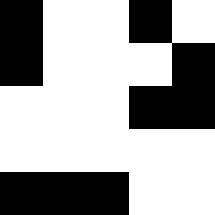[["black", "white", "white", "black", "white"], ["black", "white", "white", "white", "black"], ["white", "white", "white", "black", "black"], ["white", "white", "white", "white", "white"], ["black", "black", "black", "white", "white"]]